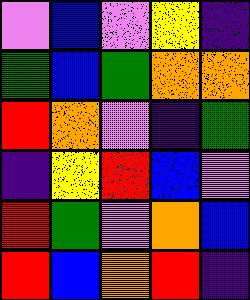[["violet", "blue", "violet", "yellow", "indigo"], ["green", "blue", "green", "orange", "orange"], ["red", "orange", "violet", "indigo", "green"], ["indigo", "yellow", "red", "blue", "violet"], ["red", "green", "violet", "orange", "blue"], ["red", "blue", "orange", "red", "indigo"]]